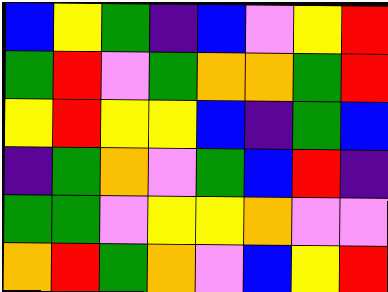[["blue", "yellow", "green", "indigo", "blue", "violet", "yellow", "red"], ["green", "red", "violet", "green", "orange", "orange", "green", "red"], ["yellow", "red", "yellow", "yellow", "blue", "indigo", "green", "blue"], ["indigo", "green", "orange", "violet", "green", "blue", "red", "indigo"], ["green", "green", "violet", "yellow", "yellow", "orange", "violet", "violet"], ["orange", "red", "green", "orange", "violet", "blue", "yellow", "red"]]